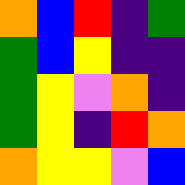[["orange", "blue", "red", "indigo", "green"], ["green", "blue", "yellow", "indigo", "indigo"], ["green", "yellow", "violet", "orange", "indigo"], ["green", "yellow", "indigo", "red", "orange"], ["orange", "yellow", "yellow", "violet", "blue"]]